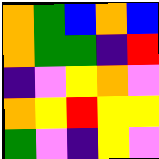[["orange", "green", "blue", "orange", "blue"], ["orange", "green", "green", "indigo", "red"], ["indigo", "violet", "yellow", "orange", "violet"], ["orange", "yellow", "red", "yellow", "yellow"], ["green", "violet", "indigo", "yellow", "violet"]]